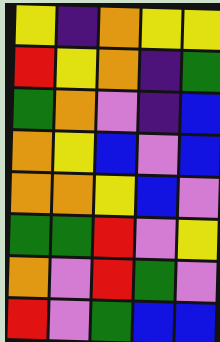[["yellow", "indigo", "orange", "yellow", "yellow"], ["red", "yellow", "orange", "indigo", "green"], ["green", "orange", "violet", "indigo", "blue"], ["orange", "yellow", "blue", "violet", "blue"], ["orange", "orange", "yellow", "blue", "violet"], ["green", "green", "red", "violet", "yellow"], ["orange", "violet", "red", "green", "violet"], ["red", "violet", "green", "blue", "blue"]]